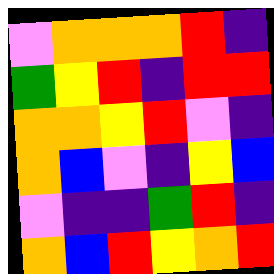[["violet", "orange", "orange", "orange", "red", "indigo"], ["green", "yellow", "red", "indigo", "red", "red"], ["orange", "orange", "yellow", "red", "violet", "indigo"], ["orange", "blue", "violet", "indigo", "yellow", "blue"], ["violet", "indigo", "indigo", "green", "red", "indigo"], ["orange", "blue", "red", "yellow", "orange", "red"]]